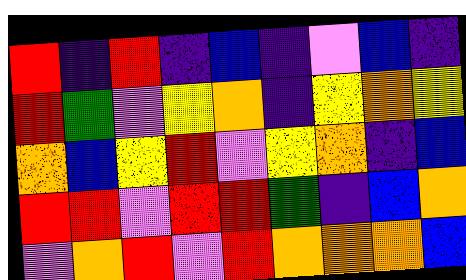[["red", "indigo", "red", "indigo", "blue", "indigo", "violet", "blue", "indigo"], ["red", "green", "violet", "yellow", "orange", "indigo", "yellow", "orange", "yellow"], ["orange", "blue", "yellow", "red", "violet", "yellow", "orange", "indigo", "blue"], ["red", "red", "violet", "red", "red", "green", "indigo", "blue", "orange"], ["violet", "orange", "red", "violet", "red", "orange", "orange", "orange", "blue"]]